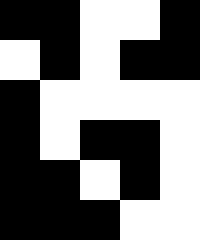[["black", "black", "white", "white", "black"], ["white", "black", "white", "black", "black"], ["black", "white", "white", "white", "white"], ["black", "white", "black", "black", "white"], ["black", "black", "white", "black", "white"], ["black", "black", "black", "white", "white"]]